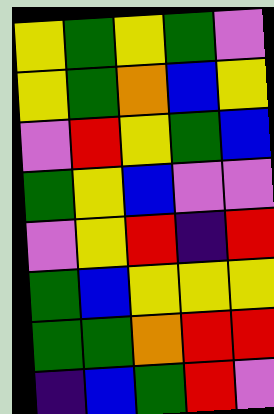[["yellow", "green", "yellow", "green", "violet"], ["yellow", "green", "orange", "blue", "yellow"], ["violet", "red", "yellow", "green", "blue"], ["green", "yellow", "blue", "violet", "violet"], ["violet", "yellow", "red", "indigo", "red"], ["green", "blue", "yellow", "yellow", "yellow"], ["green", "green", "orange", "red", "red"], ["indigo", "blue", "green", "red", "violet"]]